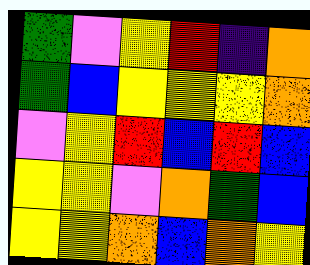[["green", "violet", "yellow", "red", "indigo", "orange"], ["green", "blue", "yellow", "yellow", "yellow", "orange"], ["violet", "yellow", "red", "blue", "red", "blue"], ["yellow", "yellow", "violet", "orange", "green", "blue"], ["yellow", "yellow", "orange", "blue", "orange", "yellow"]]